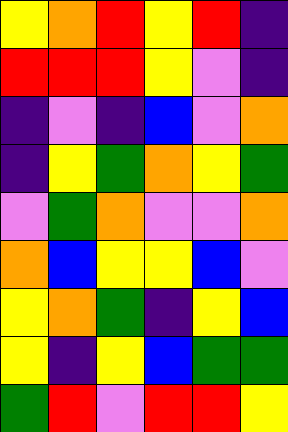[["yellow", "orange", "red", "yellow", "red", "indigo"], ["red", "red", "red", "yellow", "violet", "indigo"], ["indigo", "violet", "indigo", "blue", "violet", "orange"], ["indigo", "yellow", "green", "orange", "yellow", "green"], ["violet", "green", "orange", "violet", "violet", "orange"], ["orange", "blue", "yellow", "yellow", "blue", "violet"], ["yellow", "orange", "green", "indigo", "yellow", "blue"], ["yellow", "indigo", "yellow", "blue", "green", "green"], ["green", "red", "violet", "red", "red", "yellow"]]